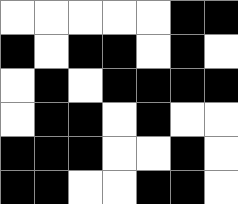[["white", "white", "white", "white", "white", "black", "black"], ["black", "white", "black", "black", "white", "black", "white"], ["white", "black", "white", "black", "black", "black", "black"], ["white", "black", "black", "white", "black", "white", "white"], ["black", "black", "black", "white", "white", "black", "white"], ["black", "black", "white", "white", "black", "black", "white"]]